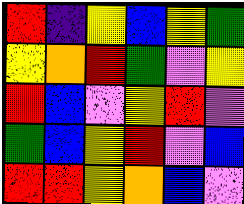[["red", "indigo", "yellow", "blue", "yellow", "green"], ["yellow", "orange", "red", "green", "violet", "yellow"], ["red", "blue", "violet", "yellow", "red", "violet"], ["green", "blue", "yellow", "red", "violet", "blue"], ["red", "red", "yellow", "orange", "blue", "violet"]]